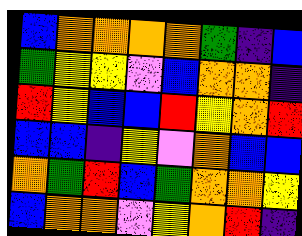[["blue", "orange", "orange", "orange", "orange", "green", "indigo", "blue"], ["green", "yellow", "yellow", "violet", "blue", "orange", "orange", "indigo"], ["red", "yellow", "blue", "blue", "red", "yellow", "orange", "red"], ["blue", "blue", "indigo", "yellow", "violet", "orange", "blue", "blue"], ["orange", "green", "red", "blue", "green", "orange", "orange", "yellow"], ["blue", "orange", "orange", "violet", "yellow", "orange", "red", "indigo"]]